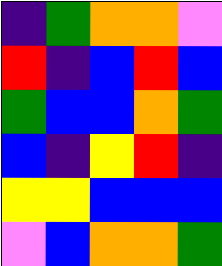[["indigo", "green", "orange", "orange", "violet"], ["red", "indigo", "blue", "red", "blue"], ["green", "blue", "blue", "orange", "green"], ["blue", "indigo", "yellow", "red", "indigo"], ["yellow", "yellow", "blue", "blue", "blue"], ["violet", "blue", "orange", "orange", "green"]]